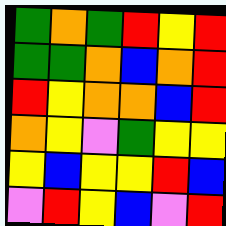[["green", "orange", "green", "red", "yellow", "red"], ["green", "green", "orange", "blue", "orange", "red"], ["red", "yellow", "orange", "orange", "blue", "red"], ["orange", "yellow", "violet", "green", "yellow", "yellow"], ["yellow", "blue", "yellow", "yellow", "red", "blue"], ["violet", "red", "yellow", "blue", "violet", "red"]]